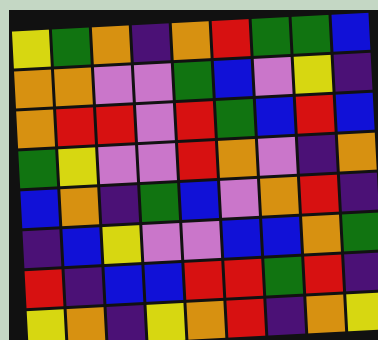[["yellow", "green", "orange", "indigo", "orange", "red", "green", "green", "blue"], ["orange", "orange", "violet", "violet", "green", "blue", "violet", "yellow", "indigo"], ["orange", "red", "red", "violet", "red", "green", "blue", "red", "blue"], ["green", "yellow", "violet", "violet", "red", "orange", "violet", "indigo", "orange"], ["blue", "orange", "indigo", "green", "blue", "violet", "orange", "red", "indigo"], ["indigo", "blue", "yellow", "violet", "violet", "blue", "blue", "orange", "green"], ["red", "indigo", "blue", "blue", "red", "red", "green", "red", "indigo"], ["yellow", "orange", "indigo", "yellow", "orange", "red", "indigo", "orange", "yellow"]]